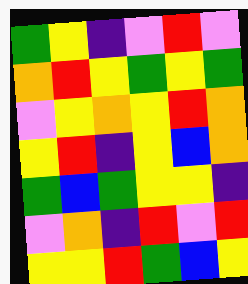[["green", "yellow", "indigo", "violet", "red", "violet"], ["orange", "red", "yellow", "green", "yellow", "green"], ["violet", "yellow", "orange", "yellow", "red", "orange"], ["yellow", "red", "indigo", "yellow", "blue", "orange"], ["green", "blue", "green", "yellow", "yellow", "indigo"], ["violet", "orange", "indigo", "red", "violet", "red"], ["yellow", "yellow", "red", "green", "blue", "yellow"]]